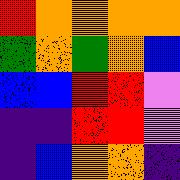[["red", "orange", "orange", "orange", "orange"], ["green", "orange", "green", "orange", "blue"], ["blue", "blue", "red", "red", "violet"], ["indigo", "indigo", "red", "red", "violet"], ["indigo", "blue", "orange", "orange", "indigo"]]